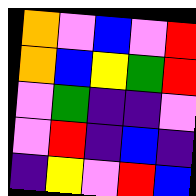[["orange", "violet", "blue", "violet", "red"], ["orange", "blue", "yellow", "green", "red"], ["violet", "green", "indigo", "indigo", "violet"], ["violet", "red", "indigo", "blue", "indigo"], ["indigo", "yellow", "violet", "red", "blue"]]